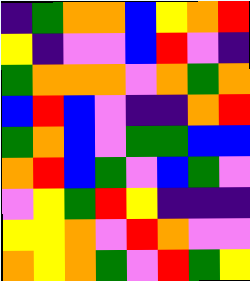[["indigo", "green", "orange", "orange", "blue", "yellow", "orange", "red"], ["yellow", "indigo", "violet", "violet", "blue", "red", "violet", "indigo"], ["green", "orange", "orange", "orange", "violet", "orange", "green", "orange"], ["blue", "red", "blue", "violet", "indigo", "indigo", "orange", "red"], ["green", "orange", "blue", "violet", "green", "green", "blue", "blue"], ["orange", "red", "blue", "green", "violet", "blue", "green", "violet"], ["violet", "yellow", "green", "red", "yellow", "indigo", "indigo", "indigo"], ["yellow", "yellow", "orange", "violet", "red", "orange", "violet", "violet"], ["orange", "yellow", "orange", "green", "violet", "red", "green", "yellow"]]